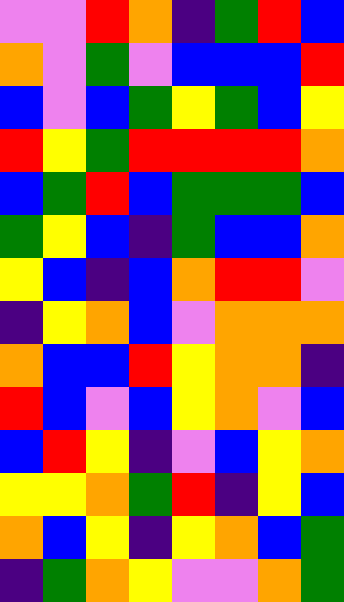[["violet", "violet", "red", "orange", "indigo", "green", "red", "blue"], ["orange", "violet", "green", "violet", "blue", "blue", "blue", "red"], ["blue", "violet", "blue", "green", "yellow", "green", "blue", "yellow"], ["red", "yellow", "green", "red", "red", "red", "red", "orange"], ["blue", "green", "red", "blue", "green", "green", "green", "blue"], ["green", "yellow", "blue", "indigo", "green", "blue", "blue", "orange"], ["yellow", "blue", "indigo", "blue", "orange", "red", "red", "violet"], ["indigo", "yellow", "orange", "blue", "violet", "orange", "orange", "orange"], ["orange", "blue", "blue", "red", "yellow", "orange", "orange", "indigo"], ["red", "blue", "violet", "blue", "yellow", "orange", "violet", "blue"], ["blue", "red", "yellow", "indigo", "violet", "blue", "yellow", "orange"], ["yellow", "yellow", "orange", "green", "red", "indigo", "yellow", "blue"], ["orange", "blue", "yellow", "indigo", "yellow", "orange", "blue", "green"], ["indigo", "green", "orange", "yellow", "violet", "violet", "orange", "green"]]